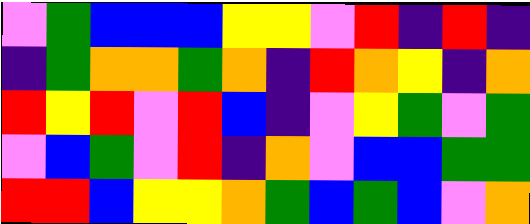[["violet", "green", "blue", "blue", "blue", "yellow", "yellow", "violet", "red", "indigo", "red", "indigo"], ["indigo", "green", "orange", "orange", "green", "orange", "indigo", "red", "orange", "yellow", "indigo", "orange"], ["red", "yellow", "red", "violet", "red", "blue", "indigo", "violet", "yellow", "green", "violet", "green"], ["violet", "blue", "green", "violet", "red", "indigo", "orange", "violet", "blue", "blue", "green", "green"], ["red", "red", "blue", "yellow", "yellow", "orange", "green", "blue", "green", "blue", "violet", "orange"]]